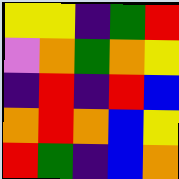[["yellow", "yellow", "indigo", "green", "red"], ["violet", "orange", "green", "orange", "yellow"], ["indigo", "red", "indigo", "red", "blue"], ["orange", "red", "orange", "blue", "yellow"], ["red", "green", "indigo", "blue", "orange"]]